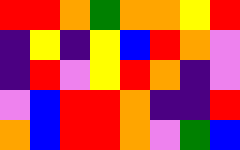[["red", "red", "orange", "green", "orange", "orange", "yellow", "red"], ["indigo", "yellow", "indigo", "yellow", "blue", "red", "orange", "violet"], ["indigo", "red", "violet", "yellow", "red", "orange", "indigo", "violet"], ["violet", "blue", "red", "red", "orange", "indigo", "indigo", "red"], ["orange", "blue", "red", "red", "orange", "violet", "green", "blue"]]